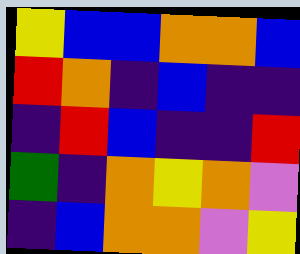[["yellow", "blue", "blue", "orange", "orange", "blue"], ["red", "orange", "indigo", "blue", "indigo", "indigo"], ["indigo", "red", "blue", "indigo", "indigo", "red"], ["green", "indigo", "orange", "yellow", "orange", "violet"], ["indigo", "blue", "orange", "orange", "violet", "yellow"]]